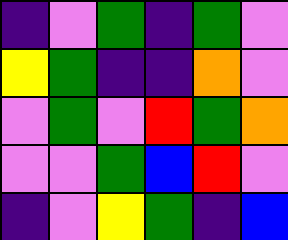[["indigo", "violet", "green", "indigo", "green", "violet"], ["yellow", "green", "indigo", "indigo", "orange", "violet"], ["violet", "green", "violet", "red", "green", "orange"], ["violet", "violet", "green", "blue", "red", "violet"], ["indigo", "violet", "yellow", "green", "indigo", "blue"]]